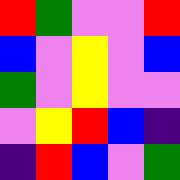[["red", "green", "violet", "violet", "red"], ["blue", "violet", "yellow", "violet", "blue"], ["green", "violet", "yellow", "violet", "violet"], ["violet", "yellow", "red", "blue", "indigo"], ["indigo", "red", "blue", "violet", "green"]]